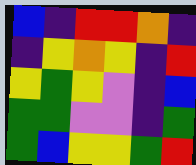[["blue", "indigo", "red", "red", "orange", "indigo"], ["indigo", "yellow", "orange", "yellow", "indigo", "red"], ["yellow", "green", "yellow", "violet", "indigo", "blue"], ["green", "green", "violet", "violet", "indigo", "green"], ["green", "blue", "yellow", "yellow", "green", "red"]]